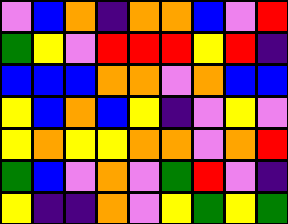[["violet", "blue", "orange", "indigo", "orange", "orange", "blue", "violet", "red"], ["green", "yellow", "violet", "red", "red", "red", "yellow", "red", "indigo"], ["blue", "blue", "blue", "orange", "orange", "violet", "orange", "blue", "blue"], ["yellow", "blue", "orange", "blue", "yellow", "indigo", "violet", "yellow", "violet"], ["yellow", "orange", "yellow", "yellow", "orange", "orange", "violet", "orange", "red"], ["green", "blue", "violet", "orange", "violet", "green", "red", "violet", "indigo"], ["yellow", "indigo", "indigo", "orange", "violet", "yellow", "green", "yellow", "green"]]